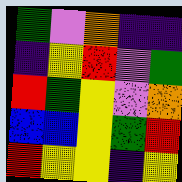[["green", "violet", "orange", "indigo", "indigo"], ["indigo", "yellow", "red", "violet", "green"], ["red", "green", "yellow", "violet", "orange"], ["blue", "blue", "yellow", "green", "red"], ["red", "yellow", "yellow", "indigo", "yellow"]]